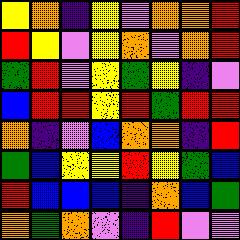[["yellow", "orange", "indigo", "yellow", "violet", "orange", "orange", "red"], ["red", "yellow", "violet", "yellow", "orange", "violet", "orange", "red"], ["green", "red", "violet", "yellow", "green", "yellow", "indigo", "violet"], ["blue", "red", "red", "yellow", "red", "green", "red", "red"], ["orange", "indigo", "violet", "blue", "orange", "orange", "indigo", "red"], ["green", "blue", "yellow", "yellow", "red", "yellow", "green", "blue"], ["red", "blue", "blue", "blue", "indigo", "orange", "blue", "green"], ["orange", "green", "orange", "violet", "indigo", "red", "violet", "violet"]]